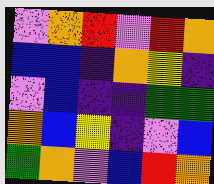[["violet", "orange", "red", "violet", "red", "orange"], ["blue", "blue", "indigo", "orange", "yellow", "indigo"], ["violet", "blue", "indigo", "indigo", "green", "green"], ["orange", "blue", "yellow", "indigo", "violet", "blue"], ["green", "orange", "violet", "blue", "red", "orange"]]